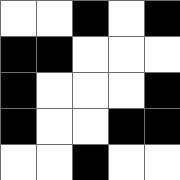[["white", "white", "black", "white", "black"], ["black", "black", "white", "white", "white"], ["black", "white", "white", "white", "black"], ["black", "white", "white", "black", "black"], ["white", "white", "black", "white", "white"]]